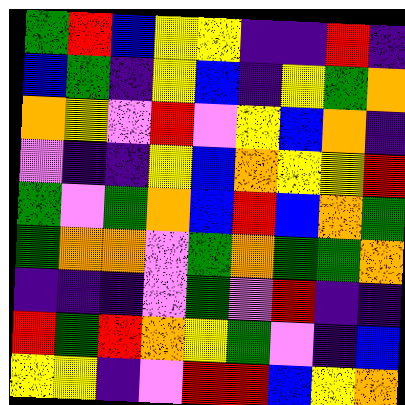[["green", "red", "blue", "yellow", "yellow", "indigo", "indigo", "red", "indigo"], ["blue", "green", "indigo", "yellow", "blue", "indigo", "yellow", "green", "orange"], ["orange", "yellow", "violet", "red", "violet", "yellow", "blue", "orange", "indigo"], ["violet", "indigo", "indigo", "yellow", "blue", "orange", "yellow", "yellow", "red"], ["green", "violet", "green", "orange", "blue", "red", "blue", "orange", "green"], ["green", "orange", "orange", "violet", "green", "orange", "green", "green", "orange"], ["indigo", "indigo", "indigo", "violet", "green", "violet", "red", "indigo", "indigo"], ["red", "green", "red", "orange", "yellow", "green", "violet", "indigo", "blue"], ["yellow", "yellow", "indigo", "violet", "red", "red", "blue", "yellow", "orange"]]